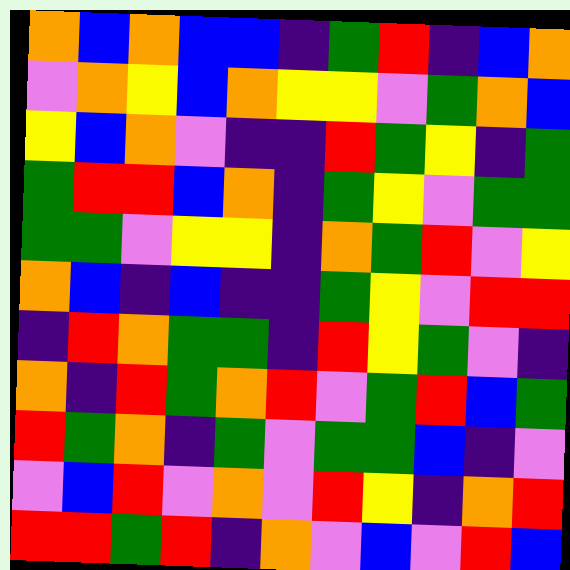[["orange", "blue", "orange", "blue", "blue", "indigo", "green", "red", "indigo", "blue", "orange"], ["violet", "orange", "yellow", "blue", "orange", "yellow", "yellow", "violet", "green", "orange", "blue"], ["yellow", "blue", "orange", "violet", "indigo", "indigo", "red", "green", "yellow", "indigo", "green"], ["green", "red", "red", "blue", "orange", "indigo", "green", "yellow", "violet", "green", "green"], ["green", "green", "violet", "yellow", "yellow", "indigo", "orange", "green", "red", "violet", "yellow"], ["orange", "blue", "indigo", "blue", "indigo", "indigo", "green", "yellow", "violet", "red", "red"], ["indigo", "red", "orange", "green", "green", "indigo", "red", "yellow", "green", "violet", "indigo"], ["orange", "indigo", "red", "green", "orange", "red", "violet", "green", "red", "blue", "green"], ["red", "green", "orange", "indigo", "green", "violet", "green", "green", "blue", "indigo", "violet"], ["violet", "blue", "red", "violet", "orange", "violet", "red", "yellow", "indigo", "orange", "red"], ["red", "red", "green", "red", "indigo", "orange", "violet", "blue", "violet", "red", "blue"]]